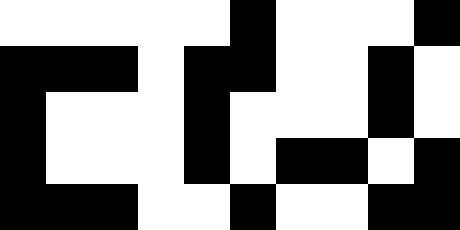[["white", "white", "white", "white", "white", "black", "white", "white", "white", "black"], ["black", "black", "black", "white", "black", "black", "white", "white", "black", "white"], ["black", "white", "white", "white", "black", "white", "white", "white", "black", "white"], ["black", "white", "white", "white", "black", "white", "black", "black", "white", "black"], ["black", "black", "black", "white", "white", "black", "white", "white", "black", "black"]]